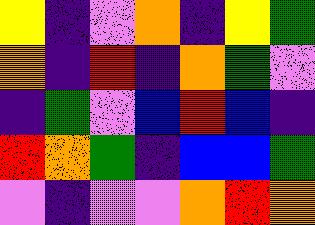[["yellow", "indigo", "violet", "orange", "indigo", "yellow", "green"], ["orange", "indigo", "red", "indigo", "orange", "green", "violet"], ["indigo", "green", "violet", "blue", "red", "blue", "indigo"], ["red", "orange", "green", "indigo", "blue", "blue", "green"], ["violet", "indigo", "violet", "violet", "orange", "red", "orange"]]